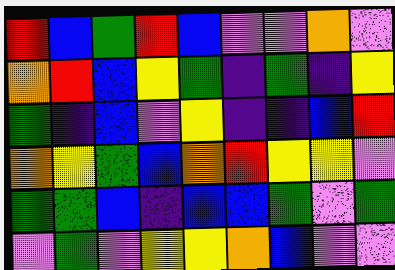[["red", "blue", "green", "red", "blue", "violet", "violet", "orange", "violet"], ["orange", "red", "blue", "yellow", "green", "indigo", "green", "indigo", "yellow"], ["green", "indigo", "blue", "violet", "yellow", "indigo", "indigo", "blue", "red"], ["orange", "yellow", "green", "blue", "orange", "red", "yellow", "yellow", "violet"], ["green", "green", "blue", "indigo", "blue", "blue", "green", "violet", "green"], ["violet", "green", "violet", "yellow", "yellow", "orange", "blue", "violet", "violet"]]